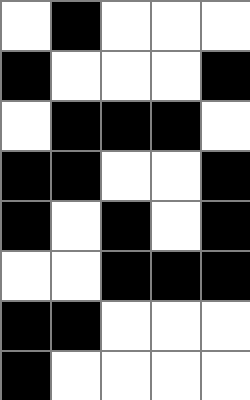[["white", "black", "white", "white", "white"], ["black", "white", "white", "white", "black"], ["white", "black", "black", "black", "white"], ["black", "black", "white", "white", "black"], ["black", "white", "black", "white", "black"], ["white", "white", "black", "black", "black"], ["black", "black", "white", "white", "white"], ["black", "white", "white", "white", "white"]]